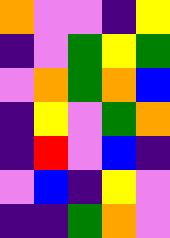[["orange", "violet", "violet", "indigo", "yellow"], ["indigo", "violet", "green", "yellow", "green"], ["violet", "orange", "green", "orange", "blue"], ["indigo", "yellow", "violet", "green", "orange"], ["indigo", "red", "violet", "blue", "indigo"], ["violet", "blue", "indigo", "yellow", "violet"], ["indigo", "indigo", "green", "orange", "violet"]]